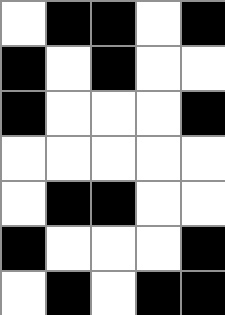[["white", "black", "black", "white", "black"], ["black", "white", "black", "white", "white"], ["black", "white", "white", "white", "black"], ["white", "white", "white", "white", "white"], ["white", "black", "black", "white", "white"], ["black", "white", "white", "white", "black"], ["white", "black", "white", "black", "black"]]